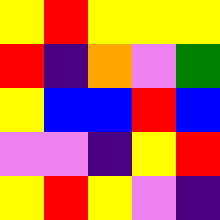[["yellow", "red", "yellow", "yellow", "yellow"], ["red", "indigo", "orange", "violet", "green"], ["yellow", "blue", "blue", "red", "blue"], ["violet", "violet", "indigo", "yellow", "red"], ["yellow", "red", "yellow", "violet", "indigo"]]